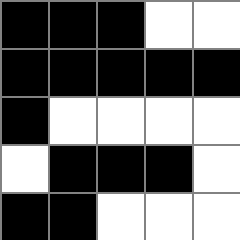[["black", "black", "black", "white", "white"], ["black", "black", "black", "black", "black"], ["black", "white", "white", "white", "white"], ["white", "black", "black", "black", "white"], ["black", "black", "white", "white", "white"]]